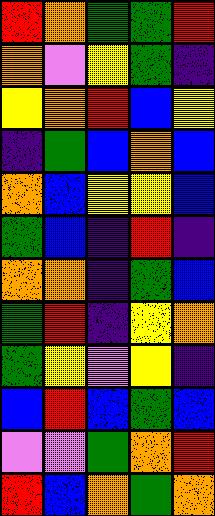[["red", "orange", "green", "green", "red"], ["orange", "violet", "yellow", "green", "indigo"], ["yellow", "orange", "red", "blue", "yellow"], ["indigo", "green", "blue", "orange", "blue"], ["orange", "blue", "yellow", "yellow", "blue"], ["green", "blue", "indigo", "red", "indigo"], ["orange", "orange", "indigo", "green", "blue"], ["green", "red", "indigo", "yellow", "orange"], ["green", "yellow", "violet", "yellow", "indigo"], ["blue", "red", "blue", "green", "blue"], ["violet", "violet", "green", "orange", "red"], ["red", "blue", "orange", "green", "orange"]]